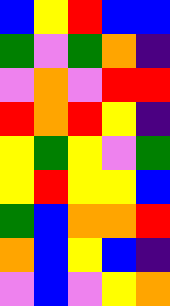[["blue", "yellow", "red", "blue", "blue"], ["green", "violet", "green", "orange", "indigo"], ["violet", "orange", "violet", "red", "red"], ["red", "orange", "red", "yellow", "indigo"], ["yellow", "green", "yellow", "violet", "green"], ["yellow", "red", "yellow", "yellow", "blue"], ["green", "blue", "orange", "orange", "red"], ["orange", "blue", "yellow", "blue", "indigo"], ["violet", "blue", "violet", "yellow", "orange"]]